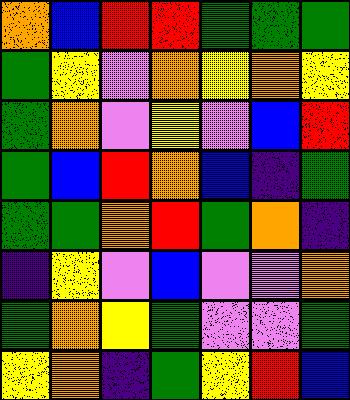[["orange", "blue", "red", "red", "green", "green", "green"], ["green", "yellow", "violet", "orange", "yellow", "orange", "yellow"], ["green", "orange", "violet", "yellow", "violet", "blue", "red"], ["green", "blue", "red", "orange", "blue", "indigo", "green"], ["green", "green", "orange", "red", "green", "orange", "indigo"], ["indigo", "yellow", "violet", "blue", "violet", "violet", "orange"], ["green", "orange", "yellow", "green", "violet", "violet", "green"], ["yellow", "orange", "indigo", "green", "yellow", "red", "blue"]]